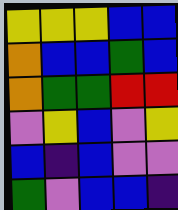[["yellow", "yellow", "yellow", "blue", "blue"], ["orange", "blue", "blue", "green", "blue"], ["orange", "green", "green", "red", "red"], ["violet", "yellow", "blue", "violet", "yellow"], ["blue", "indigo", "blue", "violet", "violet"], ["green", "violet", "blue", "blue", "indigo"]]